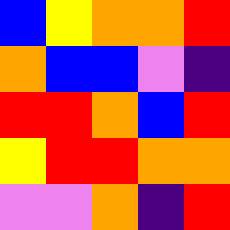[["blue", "yellow", "orange", "orange", "red"], ["orange", "blue", "blue", "violet", "indigo"], ["red", "red", "orange", "blue", "red"], ["yellow", "red", "red", "orange", "orange"], ["violet", "violet", "orange", "indigo", "red"]]